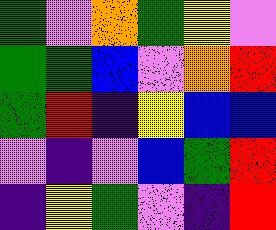[["green", "violet", "orange", "green", "yellow", "violet"], ["green", "green", "blue", "violet", "orange", "red"], ["green", "red", "indigo", "yellow", "blue", "blue"], ["violet", "indigo", "violet", "blue", "green", "red"], ["indigo", "yellow", "green", "violet", "indigo", "red"]]